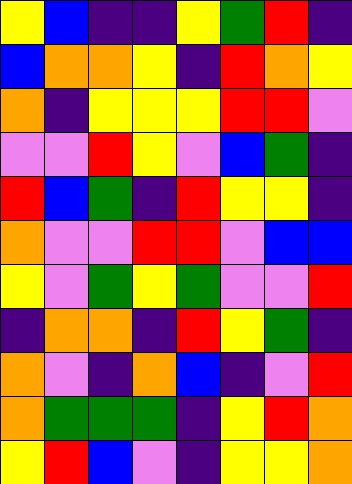[["yellow", "blue", "indigo", "indigo", "yellow", "green", "red", "indigo"], ["blue", "orange", "orange", "yellow", "indigo", "red", "orange", "yellow"], ["orange", "indigo", "yellow", "yellow", "yellow", "red", "red", "violet"], ["violet", "violet", "red", "yellow", "violet", "blue", "green", "indigo"], ["red", "blue", "green", "indigo", "red", "yellow", "yellow", "indigo"], ["orange", "violet", "violet", "red", "red", "violet", "blue", "blue"], ["yellow", "violet", "green", "yellow", "green", "violet", "violet", "red"], ["indigo", "orange", "orange", "indigo", "red", "yellow", "green", "indigo"], ["orange", "violet", "indigo", "orange", "blue", "indigo", "violet", "red"], ["orange", "green", "green", "green", "indigo", "yellow", "red", "orange"], ["yellow", "red", "blue", "violet", "indigo", "yellow", "yellow", "orange"]]